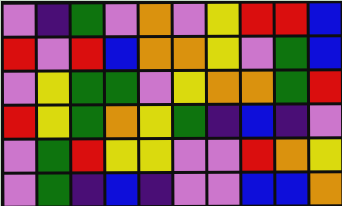[["violet", "indigo", "green", "violet", "orange", "violet", "yellow", "red", "red", "blue"], ["red", "violet", "red", "blue", "orange", "orange", "yellow", "violet", "green", "blue"], ["violet", "yellow", "green", "green", "violet", "yellow", "orange", "orange", "green", "red"], ["red", "yellow", "green", "orange", "yellow", "green", "indigo", "blue", "indigo", "violet"], ["violet", "green", "red", "yellow", "yellow", "violet", "violet", "red", "orange", "yellow"], ["violet", "green", "indigo", "blue", "indigo", "violet", "violet", "blue", "blue", "orange"]]